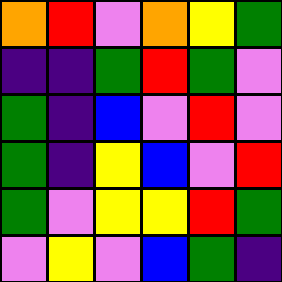[["orange", "red", "violet", "orange", "yellow", "green"], ["indigo", "indigo", "green", "red", "green", "violet"], ["green", "indigo", "blue", "violet", "red", "violet"], ["green", "indigo", "yellow", "blue", "violet", "red"], ["green", "violet", "yellow", "yellow", "red", "green"], ["violet", "yellow", "violet", "blue", "green", "indigo"]]